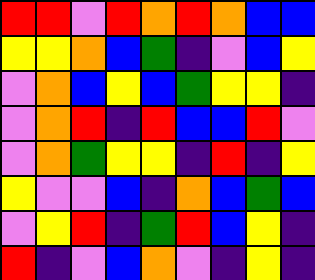[["red", "red", "violet", "red", "orange", "red", "orange", "blue", "blue"], ["yellow", "yellow", "orange", "blue", "green", "indigo", "violet", "blue", "yellow"], ["violet", "orange", "blue", "yellow", "blue", "green", "yellow", "yellow", "indigo"], ["violet", "orange", "red", "indigo", "red", "blue", "blue", "red", "violet"], ["violet", "orange", "green", "yellow", "yellow", "indigo", "red", "indigo", "yellow"], ["yellow", "violet", "violet", "blue", "indigo", "orange", "blue", "green", "blue"], ["violet", "yellow", "red", "indigo", "green", "red", "blue", "yellow", "indigo"], ["red", "indigo", "violet", "blue", "orange", "violet", "indigo", "yellow", "indigo"]]